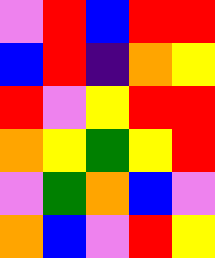[["violet", "red", "blue", "red", "red"], ["blue", "red", "indigo", "orange", "yellow"], ["red", "violet", "yellow", "red", "red"], ["orange", "yellow", "green", "yellow", "red"], ["violet", "green", "orange", "blue", "violet"], ["orange", "blue", "violet", "red", "yellow"]]